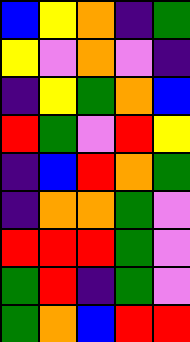[["blue", "yellow", "orange", "indigo", "green"], ["yellow", "violet", "orange", "violet", "indigo"], ["indigo", "yellow", "green", "orange", "blue"], ["red", "green", "violet", "red", "yellow"], ["indigo", "blue", "red", "orange", "green"], ["indigo", "orange", "orange", "green", "violet"], ["red", "red", "red", "green", "violet"], ["green", "red", "indigo", "green", "violet"], ["green", "orange", "blue", "red", "red"]]